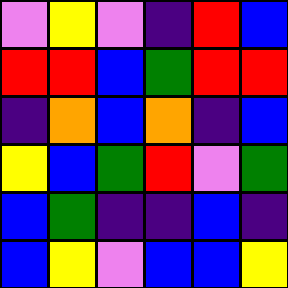[["violet", "yellow", "violet", "indigo", "red", "blue"], ["red", "red", "blue", "green", "red", "red"], ["indigo", "orange", "blue", "orange", "indigo", "blue"], ["yellow", "blue", "green", "red", "violet", "green"], ["blue", "green", "indigo", "indigo", "blue", "indigo"], ["blue", "yellow", "violet", "blue", "blue", "yellow"]]